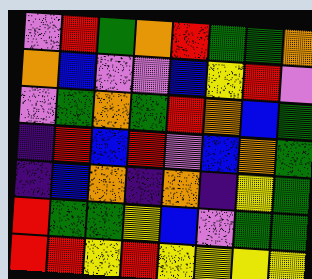[["violet", "red", "green", "orange", "red", "green", "green", "orange"], ["orange", "blue", "violet", "violet", "blue", "yellow", "red", "violet"], ["violet", "green", "orange", "green", "red", "orange", "blue", "green"], ["indigo", "red", "blue", "red", "violet", "blue", "orange", "green"], ["indigo", "blue", "orange", "indigo", "orange", "indigo", "yellow", "green"], ["red", "green", "green", "yellow", "blue", "violet", "green", "green"], ["red", "red", "yellow", "red", "yellow", "yellow", "yellow", "yellow"]]